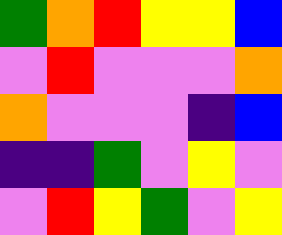[["green", "orange", "red", "yellow", "yellow", "blue"], ["violet", "red", "violet", "violet", "violet", "orange"], ["orange", "violet", "violet", "violet", "indigo", "blue"], ["indigo", "indigo", "green", "violet", "yellow", "violet"], ["violet", "red", "yellow", "green", "violet", "yellow"]]